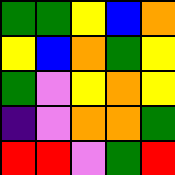[["green", "green", "yellow", "blue", "orange"], ["yellow", "blue", "orange", "green", "yellow"], ["green", "violet", "yellow", "orange", "yellow"], ["indigo", "violet", "orange", "orange", "green"], ["red", "red", "violet", "green", "red"]]